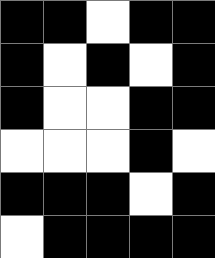[["black", "black", "white", "black", "black"], ["black", "white", "black", "white", "black"], ["black", "white", "white", "black", "black"], ["white", "white", "white", "black", "white"], ["black", "black", "black", "white", "black"], ["white", "black", "black", "black", "black"]]